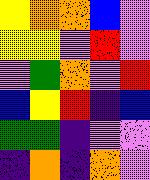[["yellow", "orange", "orange", "blue", "violet"], ["yellow", "yellow", "violet", "red", "violet"], ["violet", "green", "orange", "violet", "red"], ["blue", "yellow", "red", "indigo", "blue"], ["green", "green", "indigo", "violet", "violet"], ["indigo", "orange", "indigo", "orange", "violet"]]